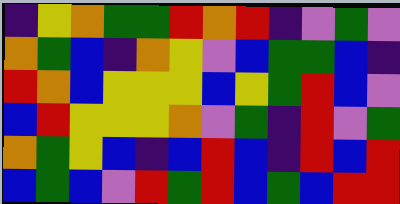[["indigo", "yellow", "orange", "green", "green", "red", "orange", "red", "indigo", "violet", "green", "violet"], ["orange", "green", "blue", "indigo", "orange", "yellow", "violet", "blue", "green", "green", "blue", "indigo"], ["red", "orange", "blue", "yellow", "yellow", "yellow", "blue", "yellow", "green", "red", "blue", "violet"], ["blue", "red", "yellow", "yellow", "yellow", "orange", "violet", "green", "indigo", "red", "violet", "green"], ["orange", "green", "yellow", "blue", "indigo", "blue", "red", "blue", "indigo", "red", "blue", "red"], ["blue", "green", "blue", "violet", "red", "green", "red", "blue", "green", "blue", "red", "red"]]